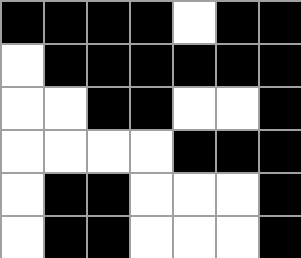[["black", "black", "black", "black", "white", "black", "black"], ["white", "black", "black", "black", "black", "black", "black"], ["white", "white", "black", "black", "white", "white", "black"], ["white", "white", "white", "white", "black", "black", "black"], ["white", "black", "black", "white", "white", "white", "black"], ["white", "black", "black", "white", "white", "white", "black"]]